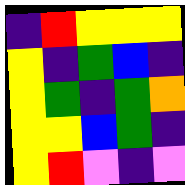[["indigo", "red", "yellow", "yellow", "yellow"], ["yellow", "indigo", "green", "blue", "indigo"], ["yellow", "green", "indigo", "green", "orange"], ["yellow", "yellow", "blue", "green", "indigo"], ["yellow", "red", "violet", "indigo", "violet"]]